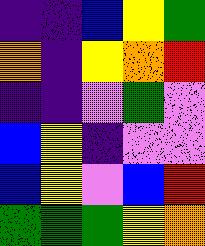[["indigo", "indigo", "blue", "yellow", "green"], ["orange", "indigo", "yellow", "orange", "red"], ["indigo", "indigo", "violet", "green", "violet"], ["blue", "yellow", "indigo", "violet", "violet"], ["blue", "yellow", "violet", "blue", "red"], ["green", "green", "green", "yellow", "orange"]]